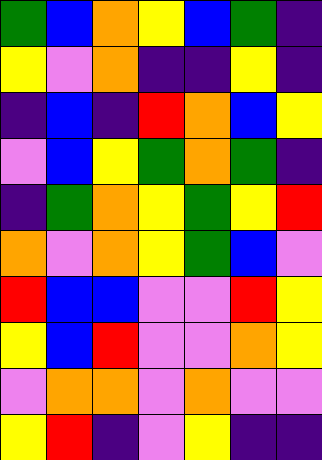[["green", "blue", "orange", "yellow", "blue", "green", "indigo"], ["yellow", "violet", "orange", "indigo", "indigo", "yellow", "indigo"], ["indigo", "blue", "indigo", "red", "orange", "blue", "yellow"], ["violet", "blue", "yellow", "green", "orange", "green", "indigo"], ["indigo", "green", "orange", "yellow", "green", "yellow", "red"], ["orange", "violet", "orange", "yellow", "green", "blue", "violet"], ["red", "blue", "blue", "violet", "violet", "red", "yellow"], ["yellow", "blue", "red", "violet", "violet", "orange", "yellow"], ["violet", "orange", "orange", "violet", "orange", "violet", "violet"], ["yellow", "red", "indigo", "violet", "yellow", "indigo", "indigo"]]